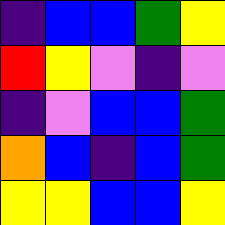[["indigo", "blue", "blue", "green", "yellow"], ["red", "yellow", "violet", "indigo", "violet"], ["indigo", "violet", "blue", "blue", "green"], ["orange", "blue", "indigo", "blue", "green"], ["yellow", "yellow", "blue", "blue", "yellow"]]